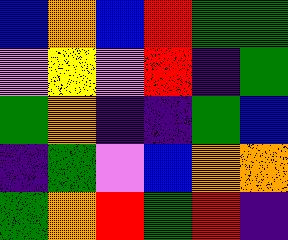[["blue", "orange", "blue", "red", "green", "green"], ["violet", "yellow", "violet", "red", "indigo", "green"], ["green", "orange", "indigo", "indigo", "green", "blue"], ["indigo", "green", "violet", "blue", "orange", "orange"], ["green", "orange", "red", "green", "red", "indigo"]]